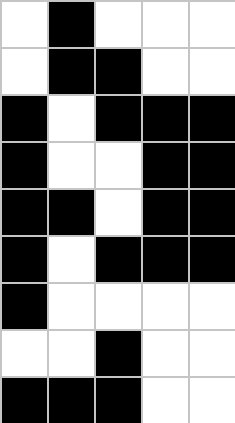[["white", "black", "white", "white", "white"], ["white", "black", "black", "white", "white"], ["black", "white", "black", "black", "black"], ["black", "white", "white", "black", "black"], ["black", "black", "white", "black", "black"], ["black", "white", "black", "black", "black"], ["black", "white", "white", "white", "white"], ["white", "white", "black", "white", "white"], ["black", "black", "black", "white", "white"]]